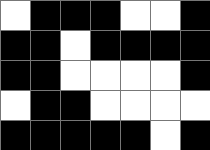[["white", "black", "black", "black", "white", "white", "black"], ["black", "black", "white", "black", "black", "black", "black"], ["black", "black", "white", "white", "white", "white", "black"], ["white", "black", "black", "white", "white", "white", "white"], ["black", "black", "black", "black", "black", "white", "black"]]